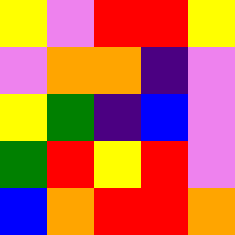[["yellow", "violet", "red", "red", "yellow"], ["violet", "orange", "orange", "indigo", "violet"], ["yellow", "green", "indigo", "blue", "violet"], ["green", "red", "yellow", "red", "violet"], ["blue", "orange", "red", "red", "orange"]]